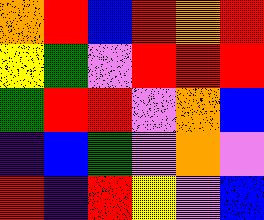[["orange", "red", "blue", "red", "orange", "red"], ["yellow", "green", "violet", "red", "red", "red"], ["green", "red", "red", "violet", "orange", "blue"], ["indigo", "blue", "green", "violet", "orange", "violet"], ["red", "indigo", "red", "yellow", "violet", "blue"]]